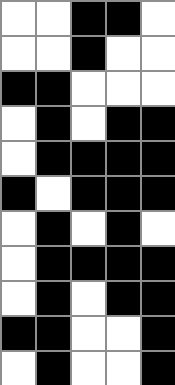[["white", "white", "black", "black", "white"], ["white", "white", "black", "white", "white"], ["black", "black", "white", "white", "white"], ["white", "black", "white", "black", "black"], ["white", "black", "black", "black", "black"], ["black", "white", "black", "black", "black"], ["white", "black", "white", "black", "white"], ["white", "black", "black", "black", "black"], ["white", "black", "white", "black", "black"], ["black", "black", "white", "white", "black"], ["white", "black", "white", "white", "black"]]